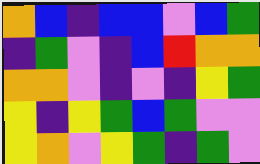[["orange", "blue", "indigo", "blue", "blue", "violet", "blue", "green"], ["indigo", "green", "violet", "indigo", "blue", "red", "orange", "orange"], ["orange", "orange", "violet", "indigo", "violet", "indigo", "yellow", "green"], ["yellow", "indigo", "yellow", "green", "blue", "green", "violet", "violet"], ["yellow", "orange", "violet", "yellow", "green", "indigo", "green", "violet"]]